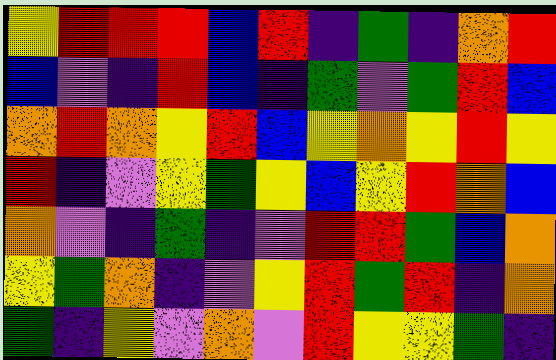[["yellow", "red", "red", "red", "blue", "red", "indigo", "green", "indigo", "orange", "red"], ["blue", "violet", "indigo", "red", "blue", "indigo", "green", "violet", "green", "red", "blue"], ["orange", "red", "orange", "yellow", "red", "blue", "yellow", "orange", "yellow", "red", "yellow"], ["red", "indigo", "violet", "yellow", "green", "yellow", "blue", "yellow", "red", "orange", "blue"], ["orange", "violet", "indigo", "green", "indigo", "violet", "red", "red", "green", "blue", "orange"], ["yellow", "green", "orange", "indigo", "violet", "yellow", "red", "green", "red", "indigo", "orange"], ["green", "indigo", "yellow", "violet", "orange", "violet", "red", "yellow", "yellow", "green", "indigo"]]